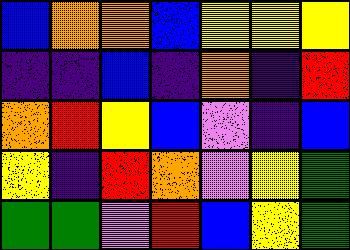[["blue", "orange", "orange", "blue", "yellow", "yellow", "yellow"], ["indigo", "indigo", "blue", "indigo", "orange", "indigo", "red"], ["orange", "red", "yellow", "blue", "violet", "indigo", "blue"], ["yellow", "indigo", "red", "orange", "violet", "yellow", "green"], ["green", "green", "violet", "red", "blue", "yellow", "green"]]